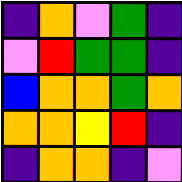[["indigo", "orange", "violet", "green", "indigo"], ["violet", "red", "green", "green", "indigo"], ["blue", "orange", "orange", "green", "orange"], ["orange", "orange", "yellow", "red", "indigo"], ["indigo", "orange", "orange", "indigo", "violet"]]